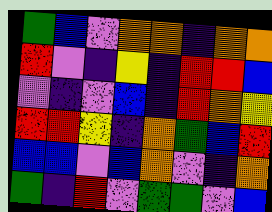[["green", "blue", "violet", "orange", "orange", "indigo", "orange", "orange"], ["red", "violet", "indigo", "yellow", "indigo", "red", "red", "blue"], ["violet", "indigo", "violet", "blue", "indigo", "red", "orange", "yellow"], ["red", "red", "yellow", "indigo", "orange", "green", "blue", "red"], ["blue", "blue", "violet", "blue", "orange", "violet", "indigo", "orange"], ["green", "indigo", "red", "violet", "green", "green", "violet", "blue"]]